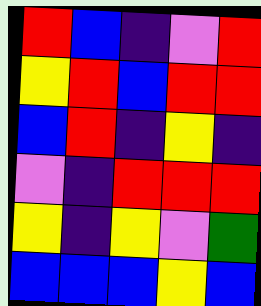[["red", "blue", "indigo", "violet", "red"], ["yellow", "red", "blue", "red", "red"], ["blue", "red", "indigo", "yellow", "indigo"], ["violet", "indigo", "red", "red", "red"], ["yellow", "indigo", "yellow", "violet", "green"], ["blue", "blue", "blue", "yellow", "blue"]]